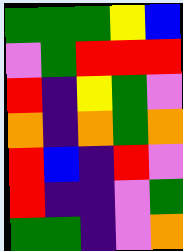[["green", "green", "green", "yellow", "blue"], ["violet", "green", "red", "red", "red"], ["red", "indigo", "yellow", "green", "violet"], ["orange", "indigo", "orange", "green", "orange"], ["red", "blue", "indigo", "red", "violet"], ["red", "indigo", "indigo", "violet", "green"], ["green", "green", "indigo", "violet", "orange"]]